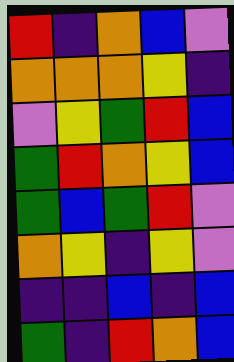[["red", "indigo", "orange", "blue", "violet"], ["orange", "orange", "orange", "yellow", "indigo"], ["violet", "yellow", "green", "red", "blue"], ["green", "red", "orange", "yellow", "blue"], ["green", "blue", "green", "red", "violet"], ["orange", "yellow", "indigo", "yellow", "violet"], ["indigo", "indigo", "blue", "indigo", "blue"], ["green", "indigo", "red", "orange", "blue"]]